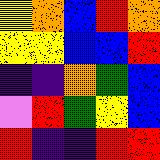[["yellow", "orange", "blue", "red", "orange"], ["yellow", "yellow", "blue", "blue", "red"], ["indigo", "indigo", "orange", "green", "blue"], ["violet", "red", "green", "yellow", "blue"], ["red", "indigo", "indigo", "red", "red"]]